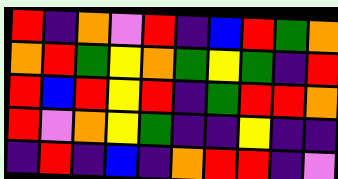[["red", "indigo", "orange", "violet", "red", "indigo", "blue", "red", "green", "orange"], ["orange", "red", "green", "yellow", "orange", "green", "yellow", "green", "indigo", "red"], ["red", "blue", "red", "yellow", "red", "indigo", "green", "red", "red", "orange"], ["red", "violet", "orange", "yellow", "green", "indigo", "indigo", "yellow", "indigo", "indigo"], ["indigo", "red", "indigo", "blue", "indigo", "orange", "red", "red", "indigo", "violet"]]